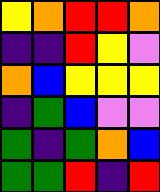[["yellow", "orange", "red", "red", "orange"], ["indigo", "indigo", "red", "yellow", "violet"], ["orange", "blue", "yellow", "yellow", "yellow"], ["indigo", "green", "blue", "violet", "violet"], ["green", "indigo", "green", "orange", "blue"], ["green", "green", "red", "indigo", "red"]]